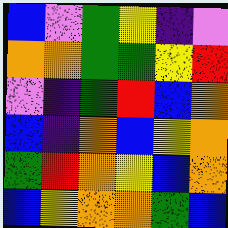[["blue", "violet", "green", "yellow", "indigo", "violet"], ["orange", "orange", "green", "green", "yellow", "red"], ["violet", "indigo", "green", "red", "blue", "orange"], ["blue", "indigo", "orange", "blue", "yellow", "orange"], ["green", "red", "orange", "yellow", "blue", "orange"], ["blue", "yellow", "orange", "orange", "green", "blue"]]